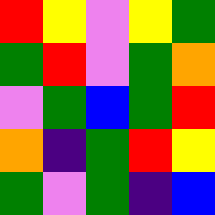[["red", "yellow", "violet", "yellow", "green"], ["green", "red", "violet", "green", "orange"], ["violet", "green", "blue", "green", "red"], ["orange", "indigo", "green", "red", "yellow"], ["green", "violet", "green", "indigo", "blue"]]